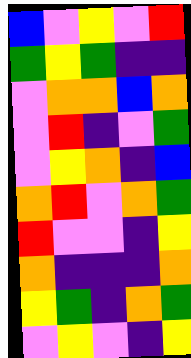[["blue", "violet", "yellow", "violet", "red"], ["green", "yellow", "green", "indigo", "indigo"], ["violet", "orange", "orange", "blue", "orange"], ["violet", "red", "indigo", "violet", "green"], ["violet", "yellow", "orange", "indigo", "blue"], ["orange", "red", "violet", "orange", "green"], ["red", "violet", "violet", "indigo", "yellow"], ["orange", "indigo", "indigo", "indigo", "orange"], ["yellow", "green", "indigo", "orange", "green"], ["violet", "yellow", "violet", "indigo", "yellow"]]